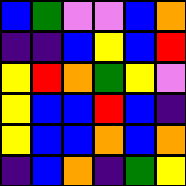[["blue", "green", "violet", "violet", "blue", "orange"], ["indigo", "indigo", "blue", "yellow", "blue", "red"], ["yellow", "red", "orange", "green", "yellow", "violet"], ["yellow", "blue", "blue", "red", "blue", "indigo"], ["yellow", "blue", "blue", "orange", "blue", "orange"], ["indigo", "blue", "orange", "indigo", "green", "yellow"]]